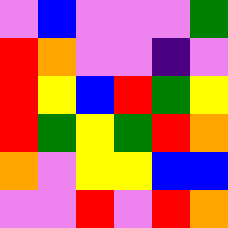[["violet", "blue", "violet", "violet", "violet", "green"], ["red", "orange", "violet", "violet", "indigo", "violet"], ["red", "yellow", "blue", "red", "green", "yellow"], ["red", "green", "yellow", "green", "red", "orange"], ["orange", "violet", "yellow", "yellow", "blue", "blue"], ["violet", "violet", "red", "violet", "red", "orange"]]